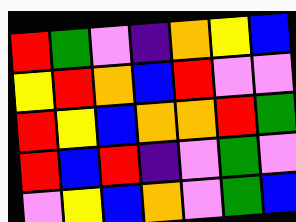[["red", "green", "violet", "indigo", "orange", "yellow", "blue"], ["yellow", "red", "orange", "blue", "red", "violet", "violet"], ["red", "yellow", "blue", "orange", "orange", "red", "green"], ["red", "blue", "red", "indigo", "violet", "green", "violet"], ["violet", "yellow", "blue", "orange", "violet", "green", "blue"]]